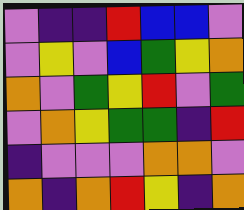[["violet", "indigo", "indigo", "red", "blue", "blue", "violet"], ["violet", "yellow", "violet", "blue", "green", "yellow", "orange"], ["orange", "violet", "green", "yellow", "red", "violet", "green"], ["violet", "orange", "yellow", "green", "green", "indigo", "red"], ["indigo", "violet", "violet", "violet", "orange", "orange", "violet"], ["orange", "indigo", "orange", "red", "yellow", "indigo", "orange"]]